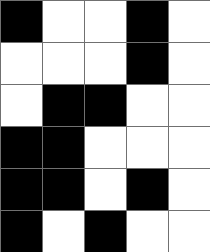[["black", "white", "white", "black", "white"], ["white", "white", "white", "black", "white"], ["white", "black", "black", "white", "white"], ["black", "black", "white", "white", "white"], ["black", "black", "white", "black", "white"], ["black", "white", "black", "white", "white"]]